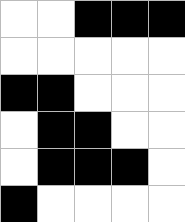[["white", "white", "black", "black", "black"], ["white", "white", "white", "white", "white"], ["black", "black", "white", "white", "white"], ["white", "black", "black", "white", "white"], ["white", "black", "black", "black", "white"], ["black", "white", "white", "white", "white"]]